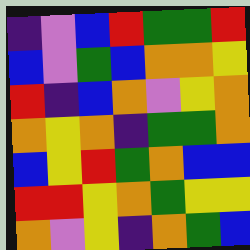[["indigo", "violet", "blue", "red", "green", "green", "red"], ["blue", "violet", "green", "blue", "orange", "orange", "yellow"], ["red", "indigo", "blue", "orange", "violet", "yellow", "orange"], ["orange", "yellow", "orange", "indigo", "green", "green", "orange"], ["blue", "yellow", "red", "green", "orange", "blue", "blue"], ["red", "red", "yellow", "orange", "green", "yellow", "yellow"], ["orange", "violet", "yellow", "indigo", "orange", "green", "blue"]]